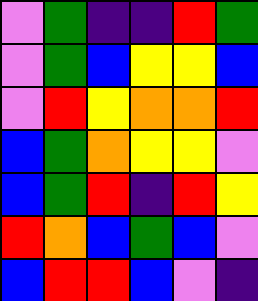[["violet", "green", "indigo", "indigo", "red", "green"], ["violet", "green", "blue", "yellow", "yellow", "blue"], ["violet", "red", "yellow", "orange", "orange", "red"], ["blue", "green", "orange", "yellow", "yellow", "violet"], ["blue", "green", "red", "indigo", "red", "yellow"], ["red", "orange", "blue", "green", "blue", "violet"], ["blue", "red", "red", "blue", "violet", "indigo"]]